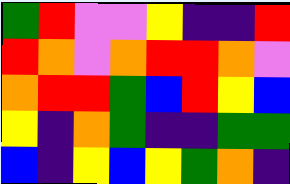[["green", "red", "violet", "violet", "yellow", "indigo", "indigo", "red"], ["red", "orange", "violet", "orange", "red", "red", "orange", "violet"], ["orange", "red", "red", "green", "blue", "red", "yellow", "blue"], ["yellow", "indigo", "orange", "green", "indigo", "indigo", "green", "green"], ["blue", "indigo", "yellow", "blue", "yellow", "green", "orange", "indigo"]]